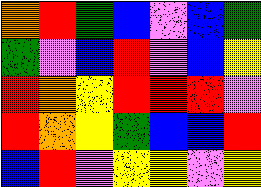[["orange", "red", "green", "blue", "violet", "blue", "green"], ["green", "violet", "blue", "red", "violet", "blue", "yellow"], ["red", "orange", "yellow", "red", "red", "red", "violet"], ["red", "orange", "yellow", "green", "blue", "blue", "red"], ["blue", "red", "violet", "yellow", "yellow", "violet", "yellow"]]